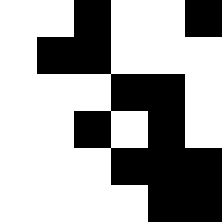[["white", "white", "black", "white", "white", "black"], ["white", "black", "black", "white", "white", "white"], ["white", "white", "white", "black", "black", "white"], ["white", "white", "black", "white", "black", "white"], ["white", "white", "white", "black", "black", "black"], ["white", "white", "white", "white", "black", "black"]]